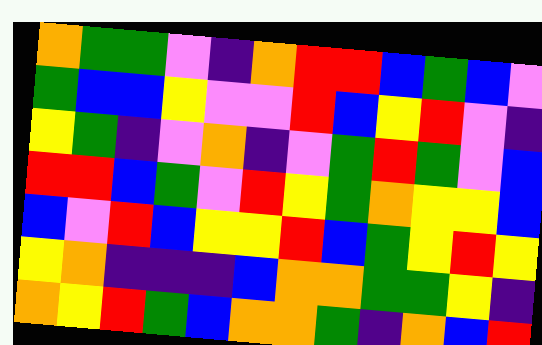[["orange", "green", "green", "violet", "indigo", "orange", "red", "red", "blue", "green", "blue", "violet"], ["green", "blue", "blue", "yellow", "violet", "violet", "red", "blue", "yellow", "red", "violet", "indigo"], ["yellow", "green", "indigo", "violet", "orange", "indigo", "violet", "green", "red", "green", "violet", "blue"], ["red", "red", "blue", "green", "violet", "red", "yellow", "green", "orange", "yellow", "yellow", "blue"], ["blue", "violet", "red", "blue", "yellow", "yellow", "red", "blue", "green", "yellow", "red", "yellow"], ["yellow", "orange", "indigo", "indigo", "indigo", "blue", "orange", "orange", "green", "green", "yellow", "indigo"], ["orange", "yellow", "red", "green", "blue", "orange", "orange", "green", "indigo", "orange", "blue", "red"]]